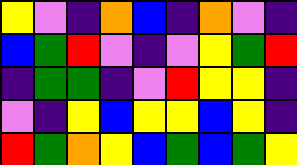[["yellow", "violet", "indigo", "orange", "blue", "indigo", "orange", "violet", "indigo"], ["blue", "green", "red", "violet", "indigo", "violet", "yellow", "green", "red"], ["indigo", "green", "green", "indigo", "violet", "red", "yellow", "yellow", "indigo"], ["violet", "indigo", "yellow", "blue", "yellow", "yellow", "blue", "yellow", "indigo"], ["red", "green", "orange", "yellow", "blue", "green", "blue", "green", "yellow"]]